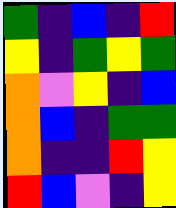[["green", "indigo", "blue", "indigo", "red"], ["yellow", "indigo", "green", "yellow", "green"], ["orange", "violet", "yellow", "indigo", "blue"], ["orange", "blue", "indigo", "green", "green"], ["orange", "indigo", "indigo", "red", "yellow"], ["red", "blue", "violet", "indigo", "yellow"]]